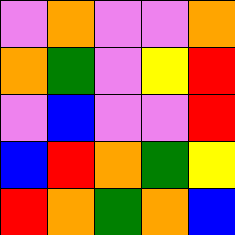[["violet", "orange", "violet", "violet", "orange"], ["orange", "green", "violet", "yellow", "red"], ["violet", "blue", "violet", "violet", "red"], ["blue", "red", "orange", "green", "yellow"], ["red", "orange", "green", "orange", "blue"]]